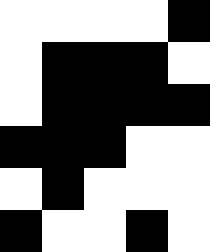[["white", "white", "white", "white", "black"], ["white", "black", "black", "black", "white"], ["white", "black", "black", "black", "black"], ["black", "black", "black", "white", "white"], ["white", "black", "white", "white", "white"], ["black", "white", "white", "black", "white"]]